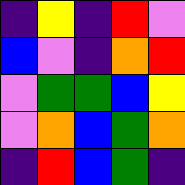[["indigo", "yellow", "indigo", "red", "violet"], ["blue", "violet", "indigo", "orange", "red"], ["violet", "green", "green", "blue", "yellow"], ["violet", "orange", "blue", "green", "orange"], ["indigo", "red", "blue", "green", "indigo"]]